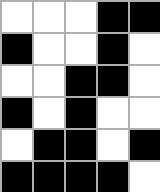[["white", "white", "white", "black", "black"], ["black", "white", "white", "black", "white"], ["white", "white", "black", "black", "white"], ["black", "white", "black", "white", "white"], ["white", "black", "black", "white", "black"], ["black", "black", "black", "black", "white"]]